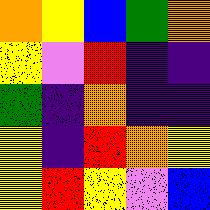[["orange", "yellow", "blue", "green", "orange"], ["yellow", "violet", "red", "indigo", "indigo"], ["green", "indigo", "orange", "indigo", "indigo"], ["yellow", "indigo", "red", "orange", "yellow"], ["yellow", "red", "yellow", "violet", "blue"]]